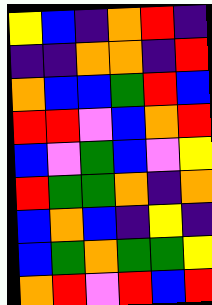[["yellow", "blue", "indigo", "orange", "red", "indigo"], ["indigo", "indigo", "orange", "orange", "indigo", "red"], ["orange", "blue", "blue", "green", "red", "blue"], ["red", "red", "violet", "blue", "orange", "red"], ["blue", "violet", "green", "blue", "violet", "yellow"], ["red", "green", "green", "orange", "indigo", "orange"], ["blue", "orange", "blue", "indigo", "yellow", "indigo"], ["blue", "green", "orange", "green", "green", "yellow"], ["orange", "red", "violet", "red", "blue", "red"]]